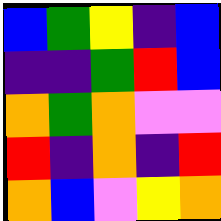[["blue", "green", "yellow", "indigo", "blue"], ["indigo", "indigo", "green", "red", "blue"], ["orange", "green", "orange", "violet", "violet"], ["red", "indigo", "orange", "indigo", "red"], ["orange", "blue", "violet", "yellow", "orange"]]